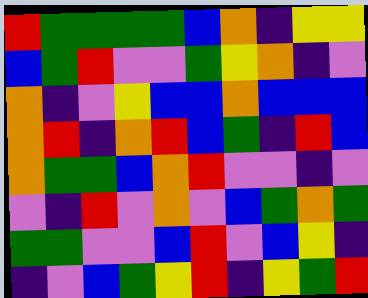[["red", "green", "green", "green", "green", "blue", "orange", "indigo", "yellow", "yellow"], ["blue", "green", "red", "violet", "violet", "green", "yellow", "orange", "indigo", "violet"], ["orange", "indigo", "violet", "yellow", "blue", "blue", "orange", "blue", "blue", "blue"], ["orange", "red", "indigo", "orange", "red", "blue", "green", "indigo", "red", "blue"], ["orange", "green", "green", "blue", "orange", "red", "violet", "violet", "indigo", "violet"], ["violet", "indigo", "red", "violet", "orange", "violet", "blue", "green", "orange", "green"], ["green", "green", "violet", "violet", "blue", "red", "violet", "blue", "yellow", "indigo"], ["indigo", "violet", "blue", "green", "yellow", "red", "indigo", "yellow", "green", "red"]]